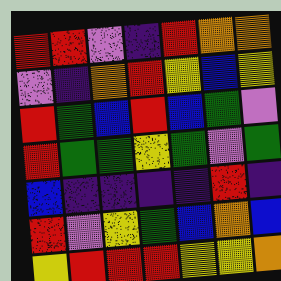[["red", "red", "violet", "indigo", "red", "orange", "orange"], ["violet", "indigo", "orange", "red", "yellow", "blue", "yellow"], ["red", "green", "blue", "red", "blue", "green", "violet"], ["red", "green", "green", "yellow", "green", "violet", "green"], ["blue", "indigo", "indigo", "indigo", "indigo", "red", "indigo"], ["red", "violet", "yellow", "green", "blue", "orange", "blue"], ["yellow", "red", "red", "red", "yellow", "yellow", "orange"]]